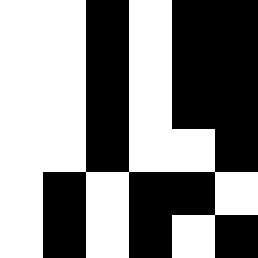[["white", "white", "black", "white", "black", "black"], ["white", "white", "black", "white", "black", "black"], ["white", "white", "black", "white", "black", "black"], ["white", "white", "black", "white", "white", "black"], ["white", "black", "white", "black", "black", "white"], ["white", "black", "white", "black", "white", "black"]]